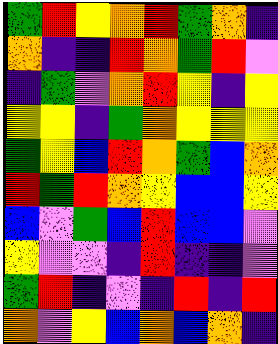[["green", "red", "yellow", "orange", "red", "green", "orange", "indigo"], ["orange", "indigo", "indigo", "red", "orange", "green", "red", "violet"], ["indigo", "green", "violet", "orange", "red", "yellow", "indigo", "yellow"], ["yellow", "yellow", "indigo", "green", "orange", "yellow", "yellow", "yellow"], ["green", "yellow", "blue", "red", "orange", "green", "blue", "orange"], ["red", "green", "red", "orange", "yellow", "blue", "blue", "yellow"], ["blue", "violet", "green", "blue", "red", "blue", "blue", "violet"], ["yellow", "violet", "violet", "indigo", "red", "indigo", "indigo", "violet"], ["green", "red", "indigo", "violet", "indigo", "red", "indigo", "red"], ["orange", "violet", "yellow", "blue", "orange", "blue", "orange", "indigo"]]